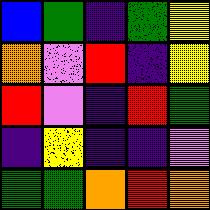[["blue", "green", "indigo", "green", "yellow"], ["orange", "violet", "red", "indigo", "yellow"], ["red", "violet", "indigo", "red", "green"], ["indigo", "yellow", "indigo", "indigo", "violet"], ["green", "green", "orange", "red", "orange"]]